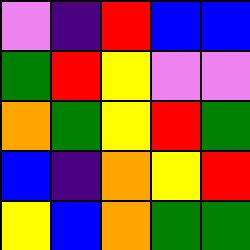[["violet", "indigo", "red", "blue", "blue"], ["green", "red", "yellow", "violet", "violet"], ["orange", "green", "yellow", "red", "green"], ["blue", "indigo", "orange", "yellow", "red"], ["yellow", "blue", "orange", "green", "green"]]